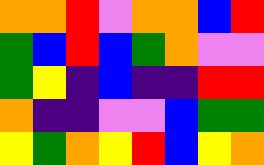[["orange", "orange", "red", "violet", "orange", "orange", "blue", "red"], ["green", "blue", "red", "blue", "green", "orange", "violet", "violet"], ["green", "yellow", "indigo", "blue", "indigo", "indigo", "red", "red"], ["orange", "indigo", "indigo", "violet", "violet", "blue", "green", "green"], ["yellow", "green", "orange", "yellow", "red", "blue", "yellow", "orange"]]